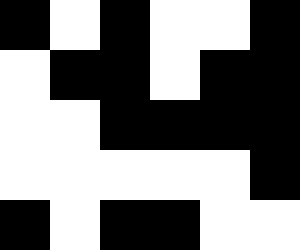[["black", "white", "black", "white", "white", "black"], ["white", "black", "black", "white", "black", "black"], ["white", "white", "black", "black", "black", "black"], ["white", "white", "white", "white", "white", "black"], ["black", "white", "black", "black", "white", "white"]]